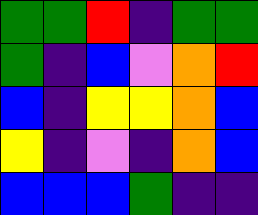[["green", "green", "red", "indigo", "green", "green"], ["green", "indigo", "blue", "violet", "orange", "red"], ["blue", "indigo", "yellow", "yellow", "orange", "blue"], ["yellow", "indigo", "violet", "indigo", "orange", "blue"], ["blue", "blue", "blue", "green", "indigo", "indigo"]]